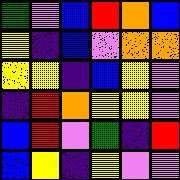[["green", "violet", "blue", "red", "orange", "blue"], ["yellow", "indigo", "blue", "violet", "orange", "orange"], ["yellow", "yellow", "indigo", "blue", "yellow", "violet"], ["indigo", "red", "orange", "yellow", "yellow", "violet"], ["blue", "red", "violet", "green", "indigo", "red"], ["blue", "yellow", "indigo", "yellow", "violet", "violet"]]